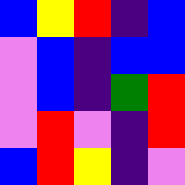[["blue", "yellow", "red", "indigo", "blue"], ["violet", "blue", "indigo", "blue", "blue"], ["violet", "blue", "indigo", "green", "red"], ["violet", "red", "violet", "indigo", "red"], ["blue", "red", "yellow", "indigo", "violet"]]